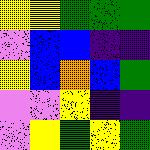[["yellow", "yellow", "green", "green", "green"], ["violet", "blue", "blue", "indigo", "indigo"], ["yellow", "blue", "orange", "blue", "green"], ["violet", "violet", "yellow", "indigo", "indigo"], ["violet", "yellow", "green", "yellow", "green"]]